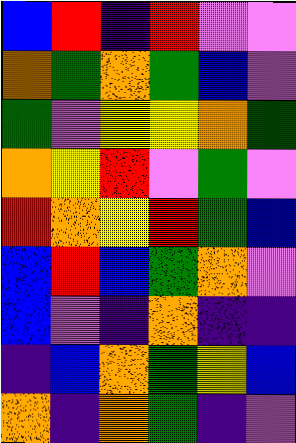[["blue", "red", "indigo", "red", "violet", "violet"], ["orange", "green", "orange", "green", "blue", "violet"], ["green", "violet", "yellow", "yellow", "orange", "green"], ["orange", "yellow", "red", "violet", "green", "violet"], ["red", "orange", "yellow", "red", "green", "blue"], ["blue", "red", "blue", "green", "orange", "violet"], ["blue", "violet", "indigo", "orange", "indigo", "indigo"], ["indigo", "blue", "orange", "green", "yellow", "blue"], ["orange", "indigo", "orange", "green", "indigo", "violet"]]